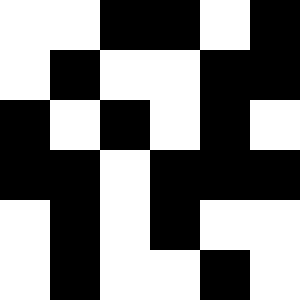[["white", "white", "black", "black", "white", "black"], ["white", "black", "white", "white", "black", "black"], ["black", "white", "black", "white", "black", "white"], ["black", "black", "white", "black", "black", "black"], ["white", "black", "white", "black", "white", "white"], ["white", "black", "white", "white", "black", "white"]]